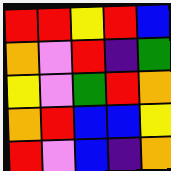[["red", "red", "yellow", "red", "blue"], ["orange", "violet", "red", "indigo", "green"], ["yellow", "violet", "green", "red", "orange"], ["orange", "red", "blue", "blue", "yellow"], ["red", "violet", "blue", "indigo", "orange"]]